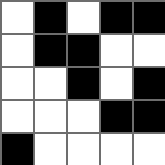[["white", "black", "white", "black", "black"], ["white", "black", "black", "white", "white"], ["white", "white", "black", "white", "black"], ["white", "white", "white", "black", "black"], ["black", "white", "white", "white", "white"]]